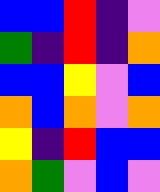[["blue", "blue", "red", "indigo", "violet"], ["green", "indigo", "red", "indigo", "orange"], ["blue", "blue", "yellow", "violet", "blue"], ["orange", "blue", "orange", "violet", "orange"], ["yellow", "indigo", "red", "blue", "blue"], ["orange", "green", "violet", "blue", "violet"]]